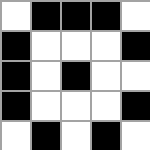[["white", "black", "black", "black", "white"], ["black", "white", "white", "white", "black"], ["black", "white", "black", "white", "white"], ["black", "white", "white", "white", "black"], ["white", "black", "white", "black", "white"]]